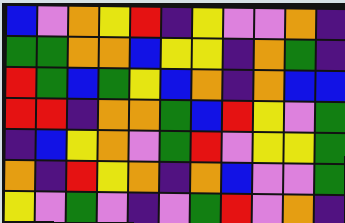[["blue", "violet", "orange", "yellow", "red", "indigo", "yellow", "violet", "violet", "orange", "indigo"], ["green", "green", "orange", "orange", "blue", "yellow", "yellow", "indigo", "orange", "green", "indigo"], ["red", "green", "blue", "green", "yellow", "blue", "orange", "indigo", "orange", "blue", "blue"], ["red", "red", "indigo", "orange", "orange", "green", "blue", "red", "yellow", "violet", "green"], ["indigo", "blue", "yellow", "orange", "violet", "green", "red", "violet", "yellow", "yellow", "green"], ["orange", "indigo", "red", "yellow", "orange", "indigo", "orange", "blue", "violet", "violet", "green"], ["yellow", "violet", "green", "violet", "indigo", "violet", "green", "red", "violet", "orange", "indigo"]]